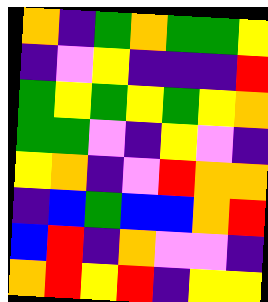[["orange", "indigo", "green", "orange", "green", "green", "yellow"], ["indigo", "violet", "yellow", "indigo", "indigo", "indigo", "red"], ["green", "yellow", "green", "yellow", "green", "yellow", "orange"], ["green", "green", "violet", "indigo", "yellow", "violet", "indigo"], ["yellow", "orange", "indigo", "violet", "red", "orange", "orange"], ["indigo", "blue", "green", "blue", "blue", "orange", "red"], ["blue", "red", "indigo", "orange", "violet", "violet", "indigo"], ["orange", "red", "yellow", "red", "indigo", "yellow", "yellow"]]